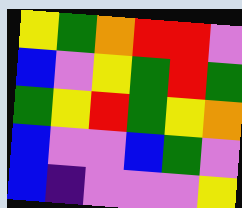[["yellow", "green", "orange", "red", "red", "violet"], ["blue", "violet", "yellow", "green", "red", "green"], ["green", "yellow", "red", "green", "yellow", "orange"], ["blue", "violet", "violet", "blue", "green", "violet"], ["blue", "indigo", "violet", "violet", "violet", "yellow"]]